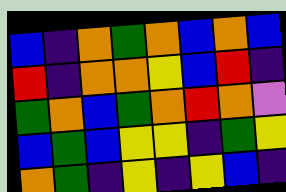[["blue", "indigo", "orange", "green", "orange", "blue", "orange", "blue"], ["red", "indigo", "orange", "orange", "yellow", "blue", "red", "indigo"], ["green", "orange", "blue", "green", "orange", "red", "orange", "violet"], ["blue", "green", "blue", "yellow", "yellow", "indigo", "green", "yellow"], ["orange", "green", "indigo", "yellow", "indigo", "yellow", "blue", "indigo"]]